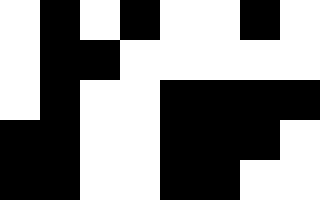[["white", "black", "white", "black", "white", "white", "black", "white"], ["white", "black", "black", "white", "white", "white", "white", "white"], ["white", "black", "white", "white", "black", "black", "black", "black"], ["black", "black", "white", "white", "black", "black", "black", "white"], ["black", "black", "white", "white", "black", "black", "white", "white"]]